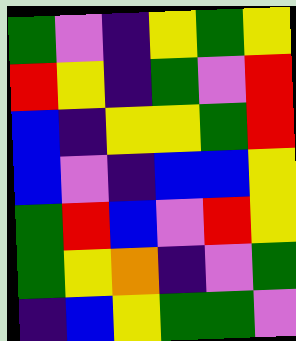[["green", "violet", "indigo", "yellow", "green", "yellow"], ["red", "yellow", "indigo", "green", "violet", "red"], ["blue", "indigo", "yellow", "yellow", "green", "red"], ["blue", "violet", "indigo", "blue", "blue", "yellow"], ["green", "red", "blue", "violet", "red", "yellow"], ["green", "yellow", "orange", "indigo", "violet", "green"], ["indigo", "blue", "yellow", "green", "green", "violet"]]